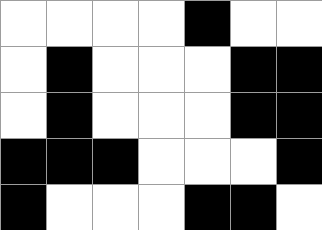[["white", "white", "white", "white", "black", "white", "white"], ["white", "black", "white", "white", "white", "black", "black"], ["white", "black", "white", "white", "white", "black", "black"], ["black", "black", "black", "white", "white", "white", "black"], ["black", "white", "white", "white", "black", "black", "white"]]